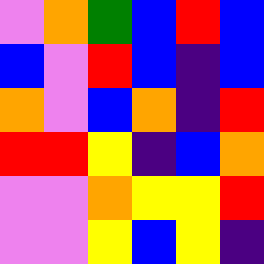[["violet", "orange", "green", "blue", "red", "blue"], ["blue", "violet", "red", "blue", "indigo", "blue"], ["orange", "violet", "blue", "orange", "indigo", "red"], ["red", "red", "yellow", "indigo", "blue", "orange"], ["violet", "violet", "orange", "yellow", "yellow", "red"], ["violet", "violet", "yellow", "blue", "yellow", "indigo"]]